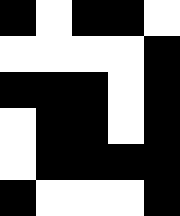[["black", "white", "black", "black", "white"], ["white", "white", "white", "white", "black"], ["black", "black", "black", "white", "black"], ["white", "black", "black", "white", "black"], ["white", "black", "black", "black", "black"], ["black", "white", "white", "white", "black"]]